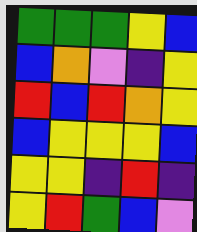[["green", "green", "green", "yellow", "blue"], ["blue", "orange", "violet", "indigo", "yellow"], ["red", "blue", "red", "orange", "yellow"], ["blue", "yellow", "yellow", "yellow", "blue"], ["yellow", "yellow", "indigo", "red", "indigo"], ["yellow", "red", "green", "blue", "violet"]]